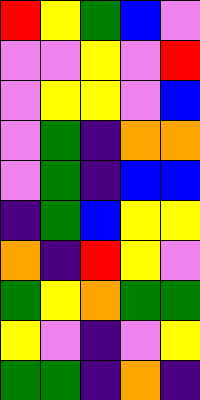[["red", "yellow", "green", "blue", "violet"], ["violet", "violet", "yellow", "violet", "red"], ["violet", "yellow", "yellow", "violet", "blue"], ["violet", "green", "indigo", "orange", "orange"], ["violet", "green", "indigo", "blue", "blue"], ["indigo", "green", "blue", "yellow", "yellow"], ["orange", "indigo", "red", "yellow", "violet"], ["green", "yellow", "orange", "green", "green"], ["yellow", "violet", "indigo", "violet", "yellow"], ["green", "green", "indigo", "orange", "indigo"]]